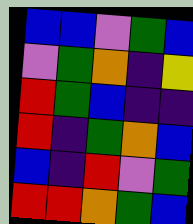[["blue", "blue", "violet", "green", "blue"], ["violet", "green", "orange", "indigo", "yellow"], ["red", "green", "blue", "indigo", "indigo"], ["red", "indigo", "green", "orange", "blue"], ["blue", "indigo", "red", "violet", "green"], ["red", "red", "orange", "green", "blue"]]